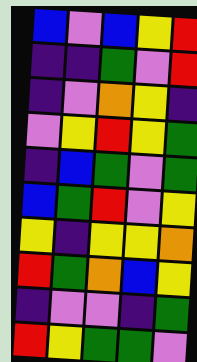[["blue", "violet", "blue", "yellow", "red"], ["indigo", "indigo", "green", "violet", "red"], ["indigo", "violet", "orange", "yellow", "indigo"], ["violet", "yellow", "red", "yellow", "green"], ["indigo", "blue", "green", "violet", "green"], ["blue", "green", "red", "violet", "yellow"], ["yellow", "indigo", "yellow", "yellow", "orange"], ["red", "green", "orange", "blue", "yellow"], ["indigo", "violet", "violet", "indigo", "green"], ["red", "yellow", "green", "green", "violet"]]